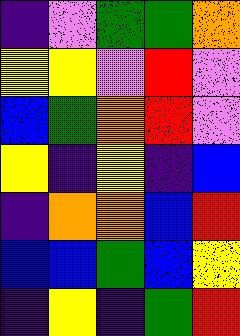[["indigo", "violet", "green", "green", "orange"], ["yellow", "yellow", "violet", "red", "violet"], ["blue", "green", "orange", "red", "violet"], ["yellow", "indigo", "yellow", "indigo", "blue"], ["indigo", "orange", "orange", "blue", "red"], ["blue", "blue", "green", "blue", "yellow"], ["indigo", "yellow", "indigo", "green", "red"]]